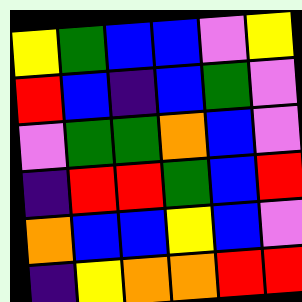[["yellow", "green", "blue", "blue", "violet", "yellow"], ["red", "blue", "indigo", "blue", "green", "violet"], ["violet", "green", "green", "orange", "blue", "violet"], ["indigo", "red", "red", "green", "blue", "red"], ["orange", "blue", "blue", "yellow", "blue", "violet"], ["indigo", "yellow", "orange", "orange", "red", "red"]]